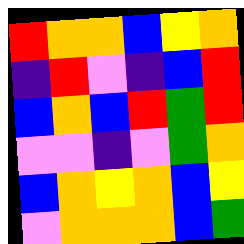[["red", "orange", "orange", "blue", "yellow", "orange"], ["indigo", "red", "violet", "indigo", "blue", "red"], ["blue", "orange", "blue", "red", "green", "red"], ["violet", "violet", "indigo", "violet", "green", "orange"], ["blue", "orange", "yellow", "orange", "blue", "yellow"], ["violet", "orange", "orange", "orange", "blue", "green"]]